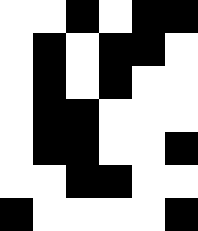[["white", "white", "black", "white", "black", "black"], ["white", "black", "white", "black", "black", "white"], ["white", "black", "white", "black", "white", "white"], ["white", "black", "black", "white", "white", "white"], ["white", "black", "black", "white", "white", "black"], ["white", "white", "black", "black", "white", "white"], ["black", "white", "white", "white", "white", "black"]]